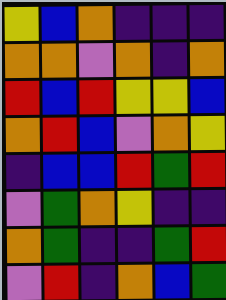[["yellow", "blue", "orange", "indigo", "indigo", "indigo"], ["orange", "orange", "violet", "orange", "indigo", "orange"], ["red", "blue", "red", "yellow", "yellow", "blue"], ["orange", "red", "blue", "violet", "orange", "yellow"], ["indigo", "blue", "blue", "red", "green", "red"], ["violet", "green", "orange", "yellow", "indigo", "indigo"], ["orange", "green", "indigo", "indigo", "green", "red"], ["violet", "red", "indigo", "orange", "blue", "green"]]